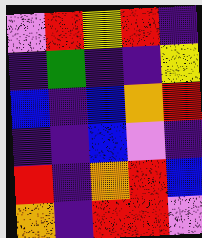[["violet", "red", "yellow", "red", "indigo"], ["indigo", "green", "indigo", "indigo", "yellow"], ["blue", "indigo", "blue", "orange", "red"], ["indigo", "indigo", "blue", "violet", "indigo"], ["red", "indigo", "orange", "red", "blue"], ["orange", "indigo", "red", "red", "violet"]]